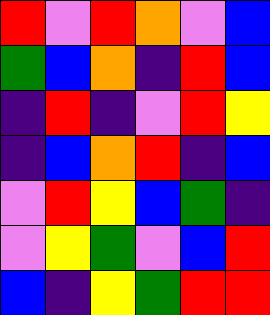[["red", "violet", "red", "orange", "violet", "blue"], ["green", "blue", "orange", "indigo", "red", "blue"], ["indigo", "red", "indigo", "violet", "red", "yellow"], ["indigo", "blue", "orange", "red", "indigo", "blue"], ["violet", "red", "yellow", "blue", "green", "indigo"], ["violet", "yellow", "green", "violet", "blue", "red"], ["blue", "indigo", "yellow", "green", "red", "red"]]